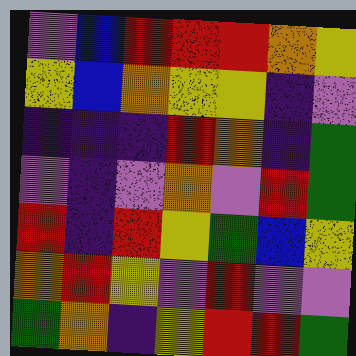[["violet", "blue", "red", "red", "red", "orange", "yellow"], ["yellow", "blue", "orange", "yellow", "yellow", "indigo", "violet"], ["indigo", "indigo", "indigo", "red", "orange", "indigo", "green"], ["violet", "indigo", "violet", "orange", "violet", "red", "green"], ["red", "indigo", "red", "yellow", "green", "blue", "yellow"], ["orange", "red", "yellow", "violet", "red", "violet", "violet"], ["green", "orange", "indigo", "yellow", "red", "red", "green"]]